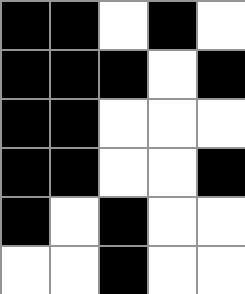[["black", "black", "white", "black", "white"], ["black", "black", "black", "white", "black"], ["black", "black", "white", "white", "white"], ["black", "black", "white", "white", "black"], ["black", "white", "black", "white", "white"], ["white", "white", "black", "white", "white"]]